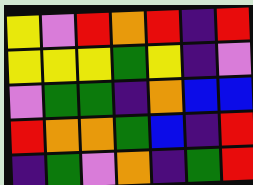[["yellow", "violet", "red", "orange", "red", "indigo", "red"], ["yellow", "yellow", "yellow", "green", "yellow", "indigo", "violet"], ["violet", "green", "green", "indigo", "orange", "blue", "blue"], ["red", "orange", "orange", "green", "blue", "indigo", "red"], ["indigo", "green", "violet", "orange", "indigo", "green", "red"]]